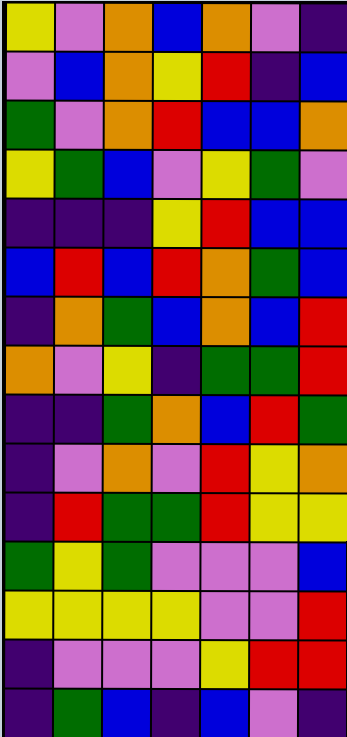[["yellow", "violet", "orange", "blue", "orange", "violet", "indigo"], ["violet", "blue", "orange", "yellow", "red", "indigo", "blue"], ["green", "violet", "orange", "red", "blue", "blue", "orange"], ["yellow", "green", "blue", "violet", "yellow", "green", "violet"], ["indigo", "indigo", "indigo", "yellow", "red", "blue", "blue"], ["blue", "red", "blue", "red", "orange", "green", "blue"], ["indigo", "orange", "green", "blue", "orange", "blue", "red"], ["orange", "violet", "yellow", "indigo", "green", "green", "red"], ["indigo", "indigo", "green", "orange", "blue", "red", "green"], ["indigo", "violet", "orange", "violet", "red", "yellow", "orange"], ["indigo", "red", "green", "green", "red", "yellow", "yellow"], ["green", "yellow", "green", "violet", "violet", "violet", "blue"], ["yellow", "yellow", "yellow", "yellow", "violet", "violet", "red"], ["indigo", "violet", "violet", "violet", "yellow", "red", "red"], ["indigo", "green", "blue", "indigo", "blue", "violet", "indigo"]]